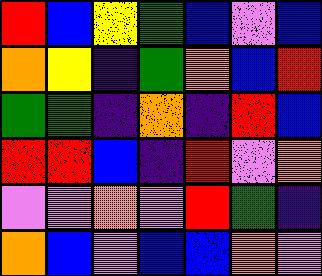[["red", "blue", "yellow", "green", "blue", "violet", "blue"], ["orange", "yellow", "indigo", "green", "orange", "blue", "red"], ["green", "green", "indigo", "orange", "indigo", "red", "blue"], ["red", "red", "blue", "indigo", "red", "violet", "orange"], ["violet", "violet", "orange", "violet", "red", "green", "indigo"], ["orange", "blue", "violet", "blue", "blue", "orange", "violet"]]